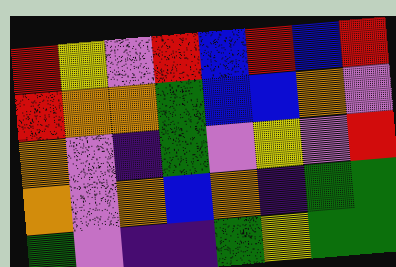[["red", "yellow", "violet", "red", "blue", "red", "blue", "red"], ["red", "orange", "orange", "green", "blue", "blue", "orange", "violet"], ["orange", "violet", "indigo", "green", "violet", "yellow", "violet", "red"], ["orange", "violet", "orange", "blue", "orange", "indigo", "green", "green"], ["green", "violet", "indigo", "indigo", "green", "yellow", "green", "green"]]